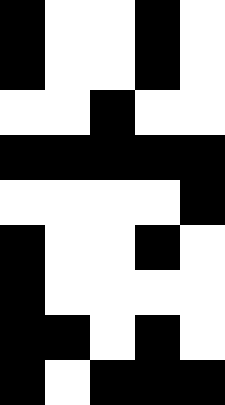[["black", "white", "white", "black", "white"], ["black", "white", "white", "black", "white"], ["white", "white", "black", "white", "white"], ["black", "black", "black", "black", "black"], ["white", "white", "white", "white", "black"], ["black", "white", "white", "black", "white"], ["black", "white", "white", "white", "white"], ["black", "black", "white", "black", "white"], ["black", "white", "black", "black", "black"]]